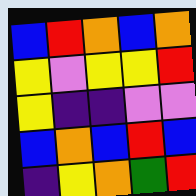[["blue", "red", "orange", "blue", "orange"], ["yellow", "violet", "yellow", "yellow", "red"], ["yellow", "indigo", "indigo", "violet", "violet"], ["blue", "orange", "blue", "red", "blue"], ["indigo", "yellow", "orange", "green", "red"]]